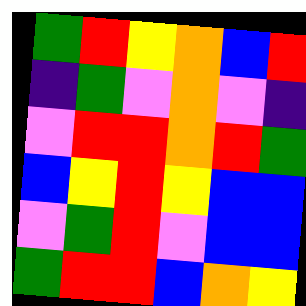[["green", "red", "yellow", "orange", "blue", "red"], ["indigo", "green", "violet", "orange", "violet", "indigo"], ["violet", "red", "red", "orange", "red", "green"], ["blue", "yellow", "red", "yellow", "blue", "blue"], ["violet", "green", "red", "violet", "blue", "blue"], ["green", "red", "red", "blue", "orange", "yellow"]]